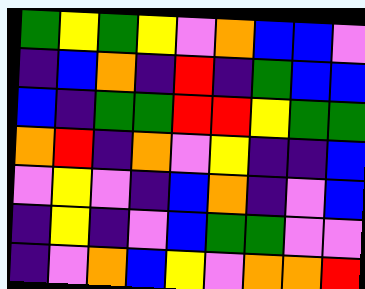[["green", "yellow", "green", "yellow", "violet", "orange", "blue", "blue", "violet"], ["indigo", "blue", "orange", "indigo", "red", "indigo", "green", "blue", "blue"], ["blue", "indigo", "green", "green", "red", "red", "yellow", "green", "green"], ["orange", "red", "indigo", "orange", "violet", "yellow", "indigo", "indigo", "blue"], ["violet", "yellow", "violet", "indigo", "blue", "orange", "indigo", "violet", "blue"], ["indigo", "yellow", "indigo", "violet", "blue", "green", "green", "violet", "violet"], ["indigo", "violet", "orange", "blue", "yellow", "violet", "orange", "orange", "red"]]